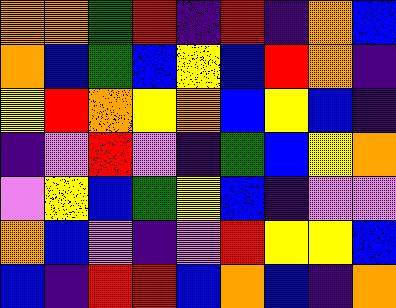[["orange", "orange", "green", "red", "indigo", "red", "indigo", "orange", "blue"], ["orange", "blue", "green", "blue", "yellow", "blue", "red", "orange", "indigo"], ["yellow", "red", "orange", "yellow", "orange", "blue", "yellow", "blue", "indigo"], ["indigo", "violet", "red", "violet", "indigo", "green", "blue", "yellow", "orange"], ["violet", "yellow", "blue", "green", "yellow", "blue", "indigo", "violet", "violet"], ["orange", "blue", "violet", "indigo", "violet", "red", "yellow", "yellow", "blue"], ["blue", "indigo", "red", "red", "blue", "orange", "blue", "indigo", "orange"]]